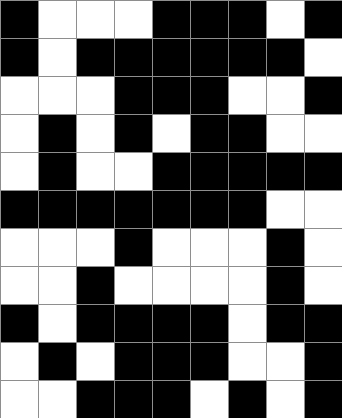[["black", "white", "white", "white", "black", "black", "black", "white", "black"], ["black", "white", "black", "black", "black", "black", "black", "black", "white"], ["white", "white", "white", "black", "black", "black", "white", "white", "black"], ["white", "black", "white", "black", "white", "black", "black", "white", "white"], ["white", "black", "white", "white", "black", "black", "black", "black", "black"], ["black", "black", "black", "black", "black", "black", "black", "white", "white"], ["white", "white", "white", "black", "white", "white", "white", "black", "white"], ["white", "white", "black", "white", "white", "white", "white", "black", "white"], ["black", "white", "black", "black", "black", "black", "white", "black", "black"], ["white", "black", "white", "black", "black", "black", "white", "white", "black"], ["white", "white", "black", "black", "black", "white", "black", "white", "black"]]